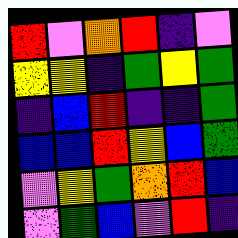[["red", "violet", "orange", "red", "indigo", "violet"], ["yellow", "yellow", "indigo", "green", "yellow", "green"], ["indigo", "blue", "red", "indigo", "indigo", "green"], ["blue", "blue", "red", "yellow", "blue", "green"], ["violet", "yellow", "green", "orange", "red", "blue"], ["violet", "green", "blue", "violet", "red", "indigo"]]